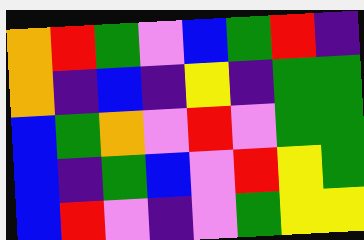[["orange", "red", "green", "violet", "blue", "green", "red", "indigo"], ["orange", "indigo", "blue", "indigo", "yellow", "indigo", "green", "green"], ["blue", "green", "orange", "violet", "red", "violet", "green", "green"], ["blue", "indigo", "green", "blue", "violet", "red", "yellow", "green"], ["blue", "red", "violet", "indigo", "violet", "green", "yellow", "yellow"]]